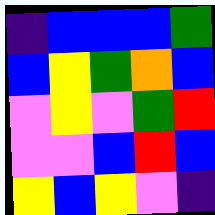[["indigo", "blue", "blue", "blue", "green"], ["blue", "yellow", "green", "orange", "blue"], ["violet", "yellow", "violet", "green", "red"], ["violet", "violet", "blue", "red", "blue"], ["yellow", "blue", "yellow", "violet", "indigo"]]